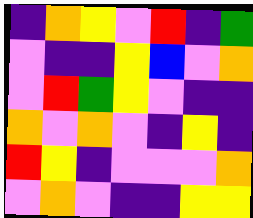[["indigo", "orange", "yellow", "violet", "red", "indigo", "green"], ["violet", "indigo", "indigo", "yellow", "blue", "violet", "orange"], ["violet", "red", "green", "yellow", "violet", "indigo", "indigo"], ["orange", "violet", "orange", "violet", "indigo", "yellow", "indigo"], ["red", "yellow", "indigo", "violet", "violet", "violet", "orange"], ["violet", "orange", "violet", "indigo", "indigo", "yellow", "yellow"]]